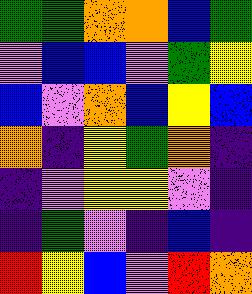[["green", "green", "orange", "orange", "blue", "green"], ["violet", "blue", "blue", "violet", "green", "yellow"], ["blue", "violet", "orange", "blue", "yellow", "blue"], ["orange", "indigo", "yellow", "green", "orange", "indigo"], ["indigo", "violet", "yellow", "yellow", "violet", "indigo"], ["indigo", "green", "violet", "indigo", "blue", "indigo"], ["red", "yellow", "blue", "violet", "red", "orange"]]